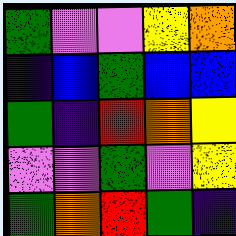[["green", "violet", "violet", "yellow", "orange"], ["indigo", "blue", "green", "blue", "blue"], ["green", "indigo", "red", "orange", "yellow"], ["violet", "violet", "green", "violet", "yellow"], ["green", "orange", "red", "green", "indigo"]]